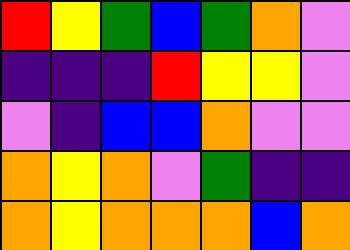[["red", "yellow", "green", "blue", "green", "orange", "violet"], ["indigo", "indigo", "indigo", "red", "yellow", "yellow", "violet"], ["violet", "indigo", "blue", "blue", "orange", "violet", "violet"], ["orange", "yellow", "orange", "violet", "green", "indigo", "indigo"], ["orange", "yellow", "orange", "orange", "orange", "blue", "orange"]]